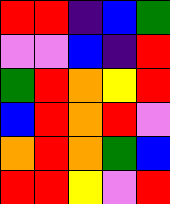[["red", "red", "indigo", "blue", "green"], ["violet", "violet", "blue", "indigo", "red"], ["green", "red", "orange", "yellow", "red"], ["blue", "red", "orange", "red", "violet"], ["orange", "red", "orange", "green", "blue"], ["red", "red", "yellow", "violet", "red"]]